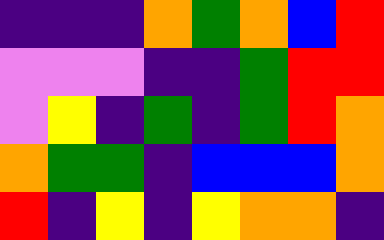[["indigo", "indigo", "indigo", "orange", "green", "orange", "blue", "red"], ["violet", "violet", "violet", "indigo", "indigo", "green", "red", "red"], ["violet", "yellow", "indigo", "green", "indigo", "green", "red", "orange"], ["orange", "green", "green", "indigo", "blue", "blue", "blue", "orange"], ["red", "indigo", "yellow", "indigo", "yellow", "orange", "orange", "indigo"]]